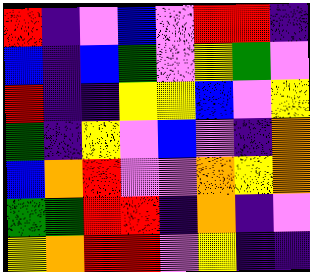[["red", "indigo", "violet", "blue", "violet", "red", "red", "indigo"], ["blue", "indigo", "blue", "green", "violet", "yellow", "green", "violet"], ["red", "indigo", "indigo", "yellow", "yellow", "blue", "violet", "yellow"], ["green", "indigo", "yellow", "violet", "blue", "violet", "indigo", "orange"], ["blue", "orange", "red", "violet", "violet", "orange", "yellow", "orange"], ["green", "green", "red", "red", "indigo", "orange", "indigo", "violet"], ["yellow", "orange", "red", "red", "violet", "yellow", "indigo", "indigo"]]